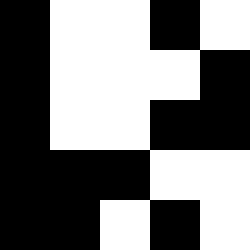[["black", "white", "white", "black", "white"], ["black", "white", "white", "white", "black"], ["black", "white", "white", "black", "black"], ["black", "black", "black", "white", "white"], ["black", "black", "white", "black", "white"]]